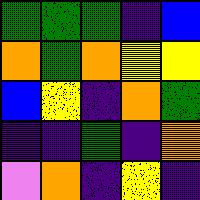[["green", "green", "green", "indigo", "blue"], ["orange", "green", "orange", "yellow", "yellow"], ["blue", "yellow", "indigo", "orange", "green"], ["indigo", "indigo", "green", "indigo", "orange"], ["violet", "orange", "indigo", "yellow", "indigo"]]